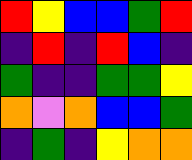[["red", "yellow", "blue", "blue", "green", "red"], ["indigo", "red", "indigo", "red", "blue", "indigo"], ["green", "indigo", "indigo", "green", "green", "yellow"], ["orange", "violet", "orange", "blue", "blue", "green"], ["indigo", "green", "indigo", "yellow", "orange", "orange"]]